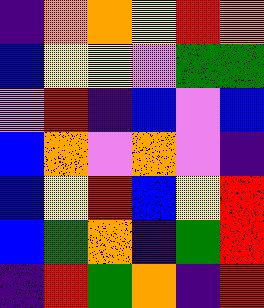[["indigo", "orange", "orange", "yellow", "red", "orange"], ["blue", "yellow", "yellow", "violet", "green", "green"], ["violet", "red", "indigo", "blue", "violet", "blue"], ["blue", "orange", "violet", "orange", "violet", "indigo"], ["blue", "yellow", "red", "blue", "yellow", "red"], ["blue", "green", "orange", "indigo", "green", "red"], ["indigo", "red", "green", "orange", "indigo", "red"]]